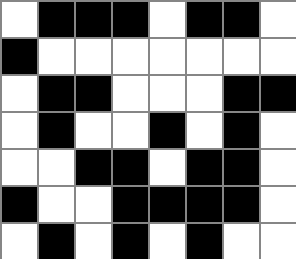[["white", "black", "black", "black", "white", "black", "black", "white"], ["black", "white", "white", "white", "white", "white", "white", "white"], ["white", "black", "black", "white", "white", "white", "black", "black"], ["white", "black", "white", "white", "black", "white", "black", "white"], ["white", "white", "black", "black", "white", "black", "black", "white"], ["black", "white", "white", "black", "black", "black", "black", "white"], ["white", "black", "white", "black", "white", "black", "white", "white"]]